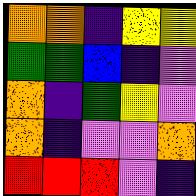[["orange", "orange", "indigo", "yellow", "yellow"], ["green", "green", "blue", "indigo", "violet"], ["orange", "indigo", "green", "yellow", "violet"], ["orange", "indigo", "violet", "violet", "orange"], ["red", "red", "red", "violet", "indigo"]]